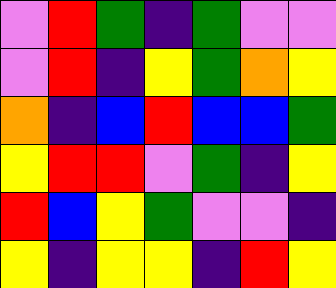[["violet", "red", "green", "indigo", "green", "violet", "violet"], ["violet", "red", "indigo", "yellow", "green", "orange", "yellow"], ["orange", "indigo", "blue", "red", "blue", "blue", "green"], ["yellow", "red", "red", "violet", "green", "indigo", "yellow"], ["red", "blue", "yellow", "green", "violet", "violet", "indigo"], ["yellow", "indigo", "yellow", "yellow", "indigo", "red", "yellow"]]